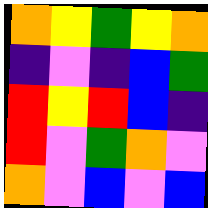[["orange", "yellow", "green", "yellow", "orange"], ["indigo", "violet", "indigo", "blue", "green"], ["red", "yellow", "red", "blue", "indigo"], ["red", "violet", "green", "orange", "violet"], ["orange", "violet", "blue", "violet", "blue"]]